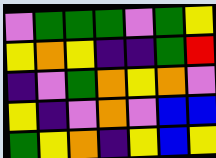[["violet", "green", "green", "green", "violet", "green", "yellow"], ["yellow", "orange", "yellow", "indigo", "indigo", "green", "red"], ["indigo", "violet", "green", "orange", "yellow", "orange", "violet"], ["yellow", "indigo", "violet", "orange", "violet", "blue", "blue"], ["green", "yellow", "orange", "indigo", "yellow", "blue", "yellow"]]